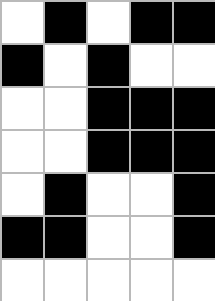[["white", "black", "white", "black", "black"], ["black", "white", "black", "white", "white"], ["white", "white", "black", "black", "black"], ["white", "white", "black", "black", "black"], ["white", "black", "white", "white", "black"], ["black", "black", "white", "white", "black"], ["white", "white", "white", "white", "white"]]